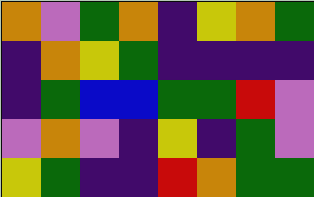[["orange", "violet", "green", "orange", "indigo", "yellow", "orange", "green"], ["indigo", "orange", "yellow", "green", "indigo", "indigo", "indigo", "indigo"], ["indigo", "green", "blue", "blue", "green", "green", "red", "violet"], ["violet", "orange", "violet", "indigo", "yellow", "indigo", "green", "violet"], ["yellow", "green", "indigo", "indigo", "red", "orange", "green", "green"]]